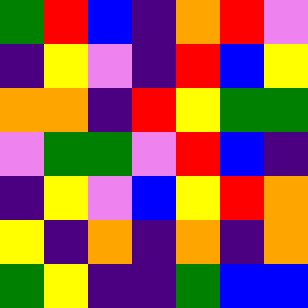[["green", "red", "blue", "indigo", "orange", "red", "violet"], ["indigo", "yellow", "violet", "indigo", "red", "blue", "yellow"], ["orange", "orange", "indigo", "red", "yellow", "green", "green"], ["violet", "green", "green", "violet", "red", "blue", "indigo"], ["indigo", "yellow", "violet", "blue", "yellow", "red", "orange"], ["yellow", "indigo", "orange", "indigo", "orange", "indigo", "orange"], ["green", "yellow", "indigo", "indigo", "green", "blue", "blue"]]